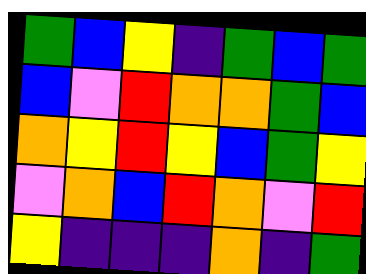[["green", "blue", "yellow", "indigo", "green", "blue", "green"], ["blue", "violet", "red", "orange", "orange", "green", "blue"], ["orange", "yellow", "red", "yellow", "blue", "green", "yellow"], ["violet", "orange", "blue", "red", "orange", "violet", "red"], ["yellow", "indigo", "indigo", "indigo", "orange", "indigo", "green"]]